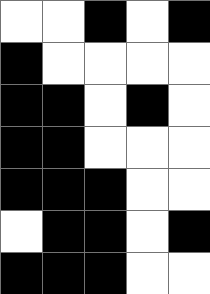[["white", "white", "black", "white", "black"], ["black", "white", "white", "white", "white"], ["black", "black", "white", "black", "white"], ["black", "black", "white", "white", "white"], ["black", "black", "black", "white", "white"], ["white", "black", "black", "white", "black"], ["black", "black", "black", "white", "white"]]